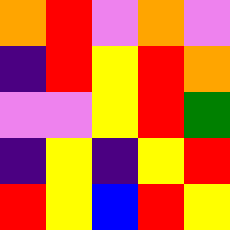[["orange", "red", "violet", "orange", "violet"], ["indigo", "red", "yellow", "red", "orange"], ["violet", "violet", "yellow", "red", "green"], ["indigo", "yellow", "indigo", "yellow", "red"], ["red", "yellow", "blue", "red", "yellow"]]